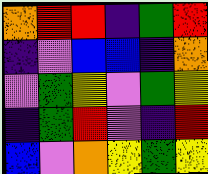[["orange", "red", "red", "indigo", "green", "red"], ["indigo", "violet", "blue", "blue", "indigo", "orange"], ["violet", "green", "yellow", "violet", "green", "yellow"], ["indigo", "green", "red", "violet", "indigo", "red"], ["blue", "violet", "orange", "yellow", "green", "yellow"]]